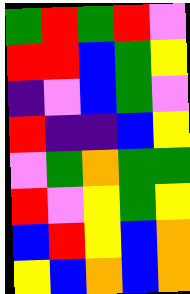[["green", "red", "green", "red", "violet"], ["red", "red", "blue", "green", "yellow"], ["indigo", "violet", "blue", "green", "violet"], ["red", "indigo", "indigo", "blue", "yellow"], ["violet", "green", "orange", "green", "green"], ["red", "violet", "yellow", "green", "yellow"], ["blue", "red", "yellow", "blue", "orange"], ["yellow", "blue", "orange", "blue", "orange"]]